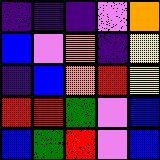[["indigo", "indigo", "indigo", "violet", "orange"], ["blue", "violet", "orange", "indigo", "yellow"], ["indigo", "blue", "orange", "red", "yellow"], ["red", "red", "green", "violet", "blue"], ["blue", "green", "red", "violet", "blue"]]